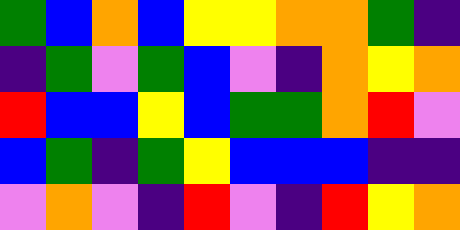[["green", "blue", "orange", "blue", "yellow", "yellow", "orange", "orange", "green", "indigo"], ["indigo", "green", "violet", "green", "blue", "violet", "indigo", "orange", "yellow", "orange"], ["red", "blue", "blue", "yellow", "blue", "green", "green", "orange", "red", "violet"], ["blue", "green", "indigo", "green", "yellow", "blue", "blue", "blue", "indigo", "indigo"], ["violet", "orange", "violet", "indigo", "red", "violet", "indigo", "red", "yellow", "orange"]]